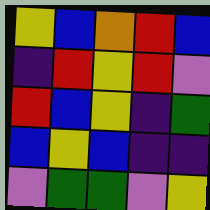[["yellow", "blue", "orange", "red", "blue"], ["indigo", "red", "yellow", "red", "violet"], ["red", "blue", "yellow", "indigo", "green"], ["blue", "yellow", "blue", "indigo", "indigo"], ["violet", "green", "green", "violet", "yellow"]]